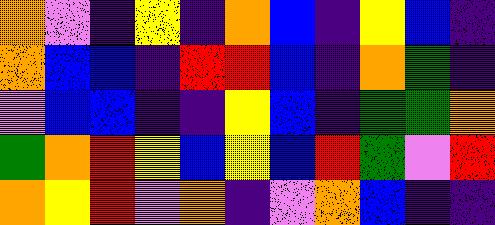[["orange", "violet", "indigo", "yellow", "indigo", "orange", "blue", "indigo", "yellow", "blue", "indigo"], ["orange", "blue", "blue", "indigo", "red", "red", "blue", "indigo", "orange", "green", "indigo"], ["violet", "blue", "blue", "indigo", "indigo", "yellow", "blue", "indigo", "green", "green", "orange"], ["green", "orange", "red", "yellow", "blue", "yellow", "blue", "red", "green", "violet", "red"], ["orange", "yellow", "red", "violet", "orange", "indigo", "violet", "orange", "blue", "indigo", "indigo"]]